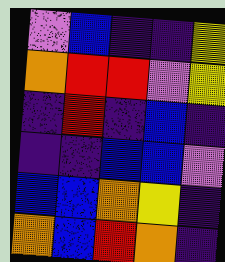[["violet", "blue", "indigo", "indigo", "yellow"], ["orange", "red", "red", "violet", "yellow"], ["indigo", "red", "indigo", "blue", "indigo"], ["indigo", "indigo", "blue", "blue", "violet"], ["blue", "blue", "orange", "yellow", "indigo"], ["orange", "blue", "red", "orange", "indigo"]]